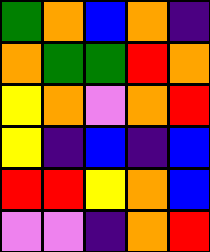[["green", "orange", "blue", "orange", "indigo"], ["orange", "green", "green", "red", "orange"], ["yellow", "orange", "violet", "orange", "red"], ["yellow", "indigo", "blue", "indigo", "blue"], ["red", "red", "yellow", "orange", "blue"], ["violet", "violet", "indigo", "orange", "red"]]